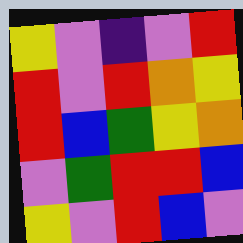[["yellow", "violet", "indigo", "violet", "red"], ["red", "violet", "red", "orange", "yellow"], ["red", "blue", "green", "yellow", "orange"], ["violet", "green", "red", "red", "blue"], ["yellow", "violet", "red", "blue", "violet"]]